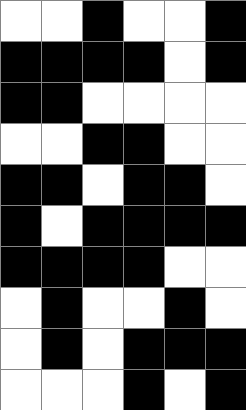[["white", "white", "black", "white", "white", "black"], ["black", "black", "black", "black", "white", "black"], ["black", "black", "white", "white", "white", "white"], ["white", "white", "black", "black", "white", "white"], ["black", "black", "white", "black", "black", "white"], ["black", "white", "black", "black", "black", "black"], ["black", "black", "black", "black", "white", "white"], ["white", "black", "white", "white", "black", "white"], ["white", "black", "white", "black", "black", "black"], ["white", "white", "white", "black", "white", "black"]]